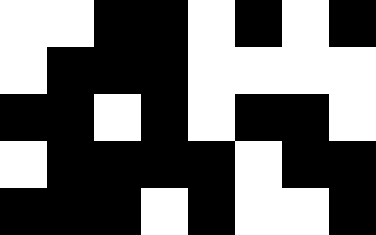[["white", "white", "black", "black", "white", "black", "white", "black"], ["white", "black", "black", "black", "white", "white", "white", "white"], ["black", "black", "white", "black", "white", "black", "black", "white"], ["white", "black", "black", "black", "black", "white", "black", "black"], ["black", "black", "black", "white", "black", "white", "white", "black"]]